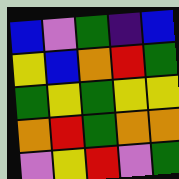[["blue", "violet", "green", "indigo", "blue"], ["yellow", "blue", "orange", "red", "green"], ["green", "yellow", "green", "yellow", "yellow"], ["orange", "red", "green", "orange", "orange"], ["violet", "yellow", "red", "violet", "green"]]